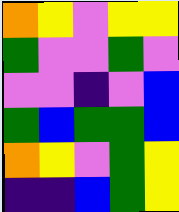[["orange", "yellow", "violet", "yellow", "yellow"], ["green", "violet", "violet", "green", "violet"], ["violet", "violet", "indigo", "violet", "blue"], ["green", "blue", "green", "green", "blue"], ["orange", "yellow", "violet", "green", "yellow"], ["indigo", "indigo", "blue", "green", "yellow"]]